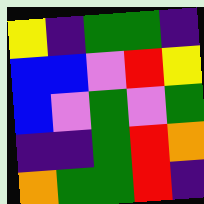[["yellow", "indigo", "green", "green", "indigo"], ["blue", "blue", "violet", "red", "yellow"], ["blue", "violet", "green", "violet", "green"], ["indigo", "indigo", "green", "red", "orange"], ["orange", "green", "green", "red", "indigo"]]